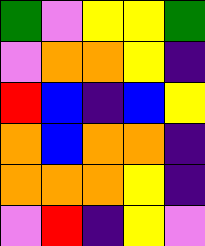[["green", "violet", "yellow", "yellow", "green"], ["violet", "orange", "orange", "yellow", "indigo"], ["red", "blue", "indigo", "blue", "yellow"], ["orange", "blue", "orange", "orange", "indigo"], ["orange", "orange", "orange", "yellow", "indigo"], ["violet", "red", "indigo", "yellow", "violet"]]